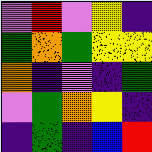[["violet", "red", "violet", "yellow", "indigo"], ["green", "orange", "green", "yellow", "yellow"], ["orange", "indigo", "violet", "indigo", "green"], ["violet", "green", "orange", "yellow", "indigo"], ["indigo", "green", "indigo", "blue", "red"]]